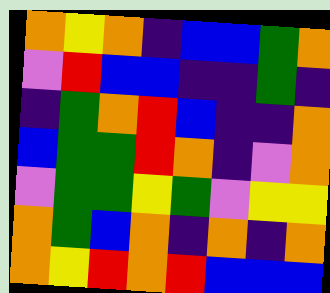[["orange", "yellow", "orange", "indigo", "blue", "blue", "green", "orange"], ["violet", "red", "blue", "blue", "indigo", "indigo", "green", "indigo"], ["indigo", "green", "orange", "red", "blue", "indigo", "indigo", "orange"], ["blue", "green", "green", "red", "orange", "indigo", "violet", "orange"], ["violet", "green", "green", "yellow", "green", "violet", "yellow", "yellow"], ["orange", "green", "blue", "orange", "indigo", "orange", "indigo", "orange"], ["orange", "yellow", "red", "orange", "red", "blue", "blue", "blue"]]